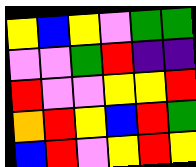[["yellow", "blue", "yellow", "violet", "green", "green"], ["violet", "violet", "green", "red", "indigo", "indigo"], ["red", "violet", "violet", "yellow", "yellow", "red"], ["orange", "red", "yellow", "blue", "red", "green"], ["blue", "red", "violet", "yellow", "red", "yellow"]]